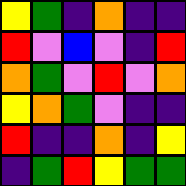[["yellow", "green", "indigo", "orange", "indigo", "indigo"], ["red", "violet", "blue", "violet", "indigo", "red"], ["orange", "green", "violet", "red", "violet", "orange"], ["yellow", "orange", "green", "violet", "indigo", "indigo"], ["red", "indigo", "indigo", "orange", "indigo", "yellow"], ["indigo", "green", "red", "yellow", "green", "green"]]